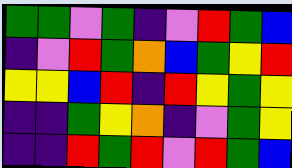[["green", "green", "violet", "green", "indigo", "violet", "red", "green", "blue"], ["indigo", "violet", "red", "green", "orange", "blue", "green", "yellow", "red"], ["yellow", "yellow", "blue", "red", "indigo", "red", "yellow", "green", "yellow"], ["indigo", "indigo", "green", "yellow", "orange", "indigo", "violet", "green", "yellow"], ["indigo", "indigo", "red", "green", "red", "violet", "red", "green", "blue"]]